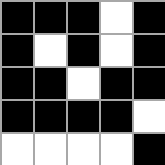[["black", "black", "black", "white", "black"], ["black", "white", "black", "white", "black"], ["black", "black", "white", "black", "black"], ["black", "black", "black", "black", "white"], ["white", "white", "white", "white", "black"]]